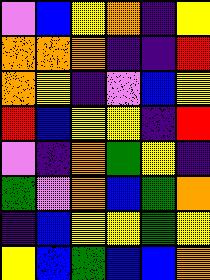[["violet", "blue", "yellow", "orange", "indigo", "yellow"], ["orange", "orange", "orange", "indigo", "indigo", "red"], ["orange", "yellow", "indigo", "violet", "blue", "yellow"], ["red", "blue", "yellow", "yellow", "indigo", "red"], ["violet", "indigo", "orange", "green", "yellow", "indigo"], ["green", "violet", "orange", "blue", "green", "orange"], ["indigo", "blue", "yellow", "yellow", "green", "yellow"], ["yellow", "blue", "green", "blue", "blue", "orange"]]